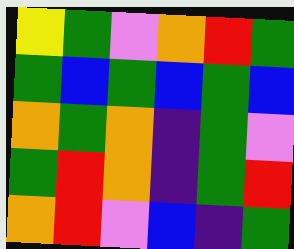[["yellow", "green", "violet", "orange", "red", "green"], ["green", "blue", "green", "blue", "green", "blue"], ["orange", "green", "orange", "indigo", "green", "violet"], ["green", "red", "orange", "indigo", "green", "red"], ["orange", "red", "violet", "blue", "indigo", "green"]]